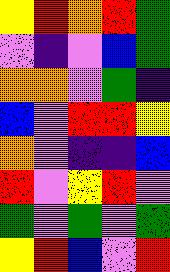[["yellow", "red", "orange", "red", "green"], ["violet", "indigo", "violet", "blue", "green"], ["orange", "orange", "violet", "green", "indigo"], ["blue", "violet", "red", "red", "yellow"], ["orange", "violet", "indigo", "indigo", "blue"], ["red", "violet", "yellow", "red", "violet"], ["green", "violet", "green", "violet", "green"], ["yellow", "red", "blue", "violet", "red"]]